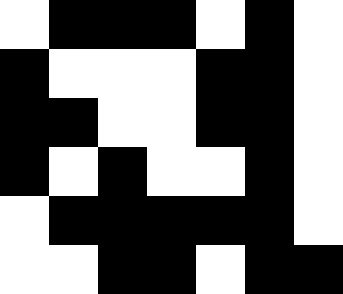[["white", "black", "black", "black", "white", "black", "white"], ["black", "white", "white", "white", "black", "black", "white"], ["black", "black", "white", "white", "black", "black", "white"], ["black", "white", "black", "white", "white", "black", "white"], ["white", "black", "black", "black", "black", "black", "white"], ["white", "white", "black", "black", "white", "black", "black"]]